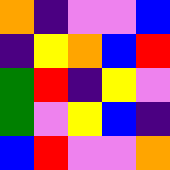[["orange", "indigo", "violet", "violet", "blue"], ["indigo", "yellow", "orange", "blue", "red"], ["green", "red", "indigo", "yellow", "violet"], ["green", "violet", "yellow", "blue", "indigo"], ["blue", "red", "violet", "violet", "orange"]]